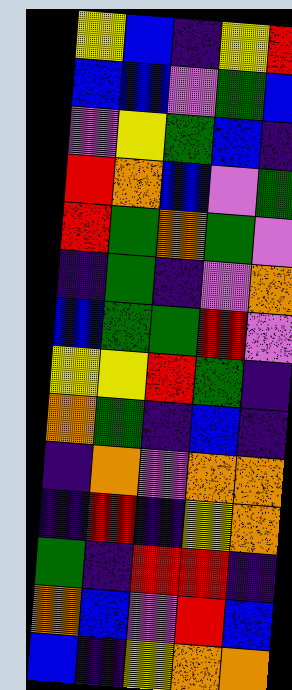[["yellow", "blue", "indigo", "yellow", "red"], ["blue", "blue", "violet", "green", "blue"], ["violet", "yellow", "green", "blue", "indigo"], ["red", "orange", "blue", "violet", "green"], ["red", "green", "orange", "green", "violet"], ["indigo", "green", "indigo", "violet", "orange"], ["blue", "green", "green", "red", "violet"], ["yellow", "yellow", "red", "green", "indigo"], ["orange", "green", "indigo", "blue", "indigo"], ["indigo", "orange", "violet", "orange", "orange"], ["indigo", "red", "indigo", "yellow", "orange"], ["green", "indigo", "red", "red", "indigo"], ["orange", "blue", "violet", "red", "blue"], ["blue", "indigo", "yellow", "orange", "orange"]]